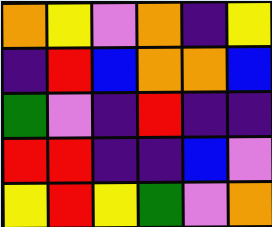[["orange", "yellow", "violet", "orange", "indigo", "yellow"], ["indigo", "red", "blue", "orange", "orange", "blue"], ["green", "violet", "indigo", "red", "indigo", "indigo"], ["red", "red", "indigo", "indigo", "blue", "violet"], ["yellow", "red", "yellow", "green", "violet", "orange"]]